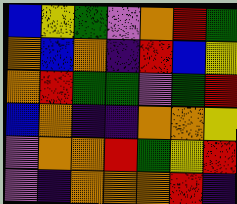[["blue", "yellow", "green", "violet", "orange", "red", "green"], ["orange", "blue", "orange", "indigo", "red", "blue", "yellow"], ["orange", "red", "green", "green", "violet", "green", "red"], ["blue", "orange", "indigo", "indigo", "orange", "orange", "yellow"], ["violet", "orange", "orange", "red", "green", "yellow", "red"], ["violet", "indigo", "orange", "orange", "orange", "red", "indigo"]]